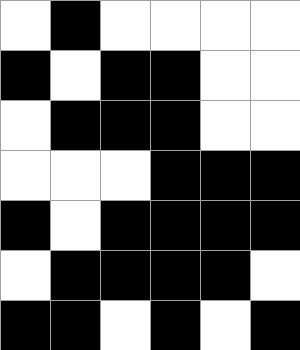[["white", "black", "white", "white", "white", "white"], ["black", "white", "black", "black", "white", "white"], ["white", "black", "black", "black", "white", "white"], ["white", "white", "white", "black", "black", "black"], ["black", "white", "black", "black", "black", "black"], ["white", "black", "black", "black", "black", "white"], ["black", "black", "white", "black", "white", "black"]]